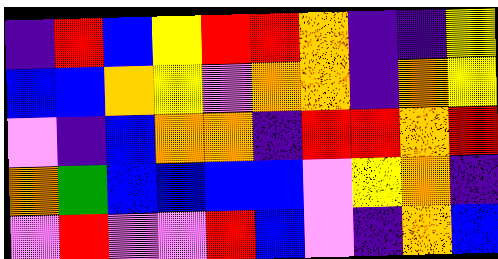[["indigo", "red", "blue", "yellow", "red", "red", "orange", "indigo", "indigo", "yellow"], ["blue", "blue", "orange", "yellow", "violet", "orange", "orange", "indigo", "orange", "yellow"], ["violet", "indigo", "blue", "orange", "orange", "indigo", "red", "red", "orange", "red"], ["orange", "green", "blue", "blue", "blue", "blue", "violet", "yellow", "orange", "indigo"], ["violet", "red", "violet", "violet", "red", "blue", "violet", "indigo", "orange", "blue"]]